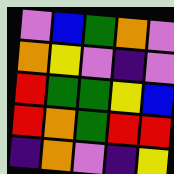[["violet", "blue", "green", "orange", "violet"], ["orange", "yellow", "violet", "indigo", "violet"], ["red", "green", "green", "yellow", "blue"], ["red", "orange", "green", "red", "red"], ["indigo", "orange", "violet", "indigo", "yellow"]]